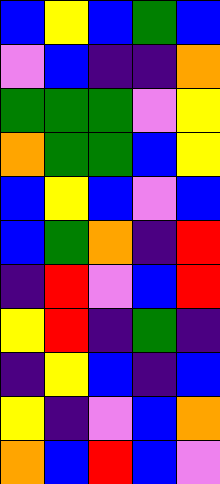[["blue", "yellow", "blue", "green", "blue"], ["violet", "blue", "indigo", "indigo", "orange"], ["green", "green", "green", "violet", "yellow"], ["orange", "green", "green", "blue", "yellow"], ["blue", "yellow", "blue", "violet", "blue"], ["blue", "green", "orange", "indigo", "red"], ["indigo", "red", "violet", "blue", "red"], ["yellow", "red", "indigo", "green", "indigo"], ["indigo", "yellow", "blue", "indigo", "blue"], ["yellow", "indigo", "violet", "blue", "orange"], ["orange", "blue", "red", "blue", "violet"]]